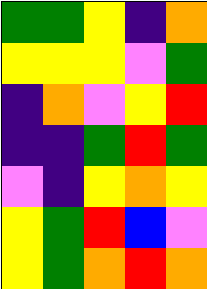[["green", "green", "yellow", "indigo", "orange"], ["yellow", "yellow", "yellow", "violet", "green"], ["indigo", "orange", "violet", "yellow", "red"], ["indigo", "indigo", "green", "red", "green"], ["violet", "indigo", "yellow", "orange", "yellow"], ["yellow", "green", "red", "blue", "violet"], ["yellow", "green", "orange", "red", "orange"]]